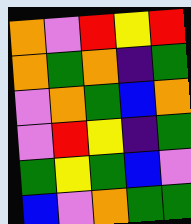[["orange", "violet", "red", "yellow", "red"], ["orange", "green", "orange", "indigo", "green"], ["violet", "orange", "green", "blue", "orange"], ["violet", "red", "yellow", "indigo", "green"], ["green", "yellow", "green", "blue", "violet"], ["blue", "violet", "orange", "green", "green"]]